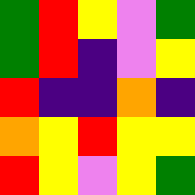[["green", "red", "yellow", "violet", "green"], ["green", "red", "indigo", "violet", "yellow"], ["red", "indigo", "indigo", "orange", "indigo"], ["orange", "yellow", "red", "yellow", "yellow"], ["red", "yellow", "violet", "yellow", "green"]]